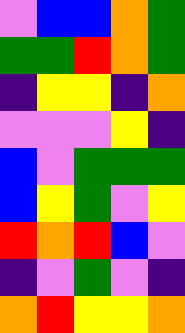[["violet", "blue", "blue", "orange", "green"], ["green", "green", "red", "orange", "green"], ["indigo", "yellow", "yellow", "indigo", "orange"], ["violet", "violet", "violet", "yellow", "indigo"], ["blue", "violet", "green", "green", "green"], ["blue", "yellow", "green", "violet", "yellow"], ["red", "orange", "red", "blue", "violet"], ["indigo", "violet", "green", "violet", "indigo"], ["orange", "red", "yellow", "yellow", "orange"]]